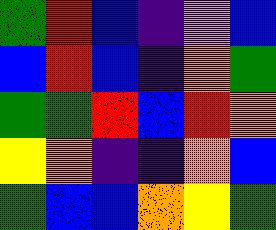[["green", "red", "blue", "indigo", "violet", "blue"], ["blue", "red", "blue", "indigo", "orange", "green"], ["green", "green", "red", "blue", "red", "orange"], ["yellow", "orange", "indigo", "indigo", "orange", "blue"], ["green", "blue", "blue", "orange", "yellow", "green"]]